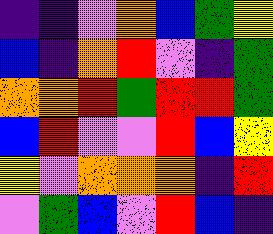[["indigo", "indigo", "violet", "orange", "blue", "green", "yellow"], ["blue", "indigo", "orange", "red", "violet", "indigo", "green"], ["orange", "orange", "red", "green", "red", "red", "green"], ["blue", "red", "violet", "violet", "red", "blue", "yellow"], ["yellow", "violet", "orange", "orange", "orange", "indigo", "red"], ["violet", "green", "blue", "violet", "red", "blue", "indigo"]]